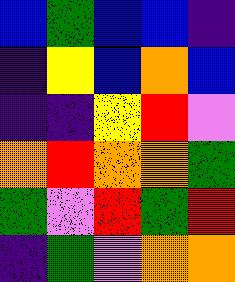[["blue", "green", "blue", "blue", "indigo"], ["indigo", "yellow", "blue", "orange", "blue"], ["indigo", "indigo", "yellow", "red", "violet"], ["orange", "red", "orange", "orange", "green"], ["green", "violet", "red", "green", "red"], ["indigo", "green", "violet", "orange", "orange"]]